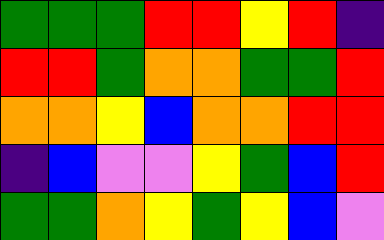[["green", "green", "green", "red", "red", "yellow", "red", "indigo"], ["red", "red", "green", "orange", "orange", "green", "green", "red"], ["orange", "orange", "yellow", "blue", "orange", "orange", "red", "red"], ["indigo", "blue", "violet", "violet", "yellow", "green", "blue", "red"], ["green", "green", "orange", "yellow", "green", "yellow", "blue", "violet"]]